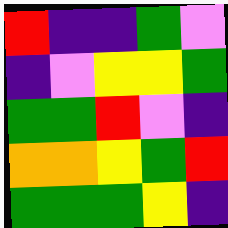[["red", "indigo", "indigo", "green", "violet"], ["indigo", "violet", "yellow", "yellow", "green"], ["green", "green", "red", "violet", "indigo"], ["orange", "orange", "yellow", "green", "red"], ["green", "green", "green", "yellow", "indigo"]]